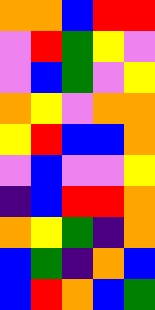[["orange", "orange", "blue", "red", "red"], ["violet", "red", "green", "yellow", "violet"], ["violet", "blue", "green", "violet", "yellow"], ["orange", "yellow", "violet", "orange", "orange"], ["yellow", "red", "blue", "blue", "orange"], ["violet", "blue", "violet", "violet", "yellow"], ["indigo", "blue", "red", "red", "orange"], ["orange", "yellow", "green", "indigo", "orange"], ["blue", "green", "indigo", "orange", "blue"], ["blue", "red", "orange", "blue", "green"]]